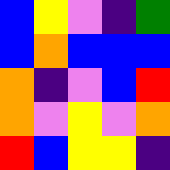[["blue", "yellow", "violet", "indigo", "green"], ["blue", "orange", "blue", "blue", "blue"], ["orange", "indigo", "violet", "blue", "red"], ["orange", "violet", "yellow", "violet", "orange"], ["red", "blue", "yellow", "yellow", "indigo"]]